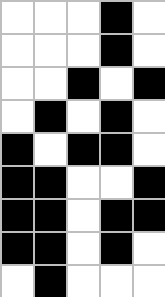[["white", "white", "white", "black", "white"], ["white", "white", "white", "black", "white"], ["white", "white", "black", "white", "black"], ["white", "black", "white", "black", "white"], ["black", "white", "black", "black", "white"], ["black", "black", "white", "white", "black"], ["black", "black", "white", "black", "black"], ["black", "black", "white", "black", "white"], ["white", "black", "white", "white", "white"]]